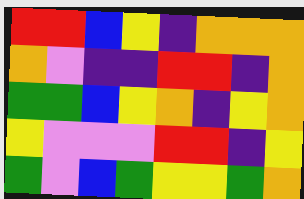[["red", "red", "blue", "yellow", "indigo", "orange", "orange", "orange"], ["orange", "violet", "indigo", "indigo", "red", "red", "indigo", "orange"], ["green", "green", "blue", "yellow", "orange", "indigo", "yellow", "orange"], ["yellow", "violet", "violet", "violet", "red", "red", "indigo", "yellow"], ["green", "violet", "blue", "green", "yellow", "yellow", "green", "orange"]]